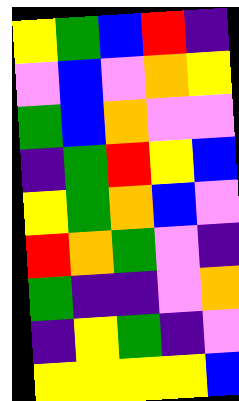[["yellow", "green", "blue", "red", "indigo"], ["violet", "blue", "violet", "orange", "yellow"], ["green", "blue", "orange", "violet", "violet"], ["indigo", "green", "red", "yellow", "blue"], ["yellow", "green", "orange", "blue", "violet"], ["red", "orange", "green", "violet", "indigo"], ["green", "indigo", "indigo", "violet", "orange"], ["indigo", "yellow", "green", "indigo", "violet"], ["yellow", "yellow", "yellow", "yellow", "blue"]]